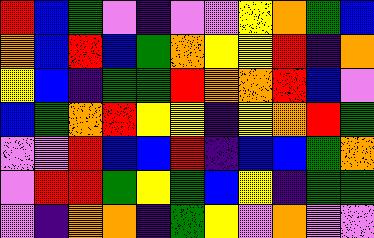[["red", "blue", "green", "violet", "indigo", "violet", "violet", "yellow", "orange", "green", "blue"], ["orange", "blue", "red", "blue", "green", "orange", "yellow", "yellow", "red", "indigo", "orange"], ["yellow", "blue", "indigo", "green", "green", "red", "orange", "orange", "red", "blue", "violet"], ["blue", "green", "orange", "red", "yellow", "yellow", "indigo", "yellow", "orange", "red", "green"], ["violet", "violet", "red", "blue", "blue", "red", "indigo", "blue", "blue", "green", "orange"], ["violet", "red", "red", "green", "yellow", "green", "blue", "yellow", "indigo", "green", "green"], ["violet", "indigo", "orange", "orange", "indigo", "green", "yellow", "violet", "orange", "violet", "violet"]]